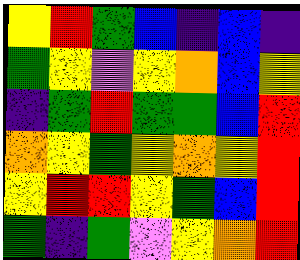[["yellow", "red", "green", "blue", "indigo", "blue", "indigo"], ["green", "yellow", "violet", "yellow", "orange", "blue", "yellow"], ["indigo", "green", "red", "green", "green", "blue", "red"], ["orange", "yellow", "green", "yellow", "orange", "yellow", "red"], ["yellow", "red", "red", "yellow", "green", "blue", "red"], ["green", "indigo", "green", "violet", "yellow", "orange", "red"]]